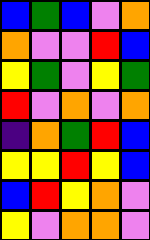[["blue", "green", "blue", "violet", "orange"], ["orange", "violet", "violet", "red", "blue"], ["yellow", "green", "violet", "yellow", "green"], ["red", "violet", "orange", "violet", "orange"], ["indigo", "orange", "green", "red", "blue"], ["yellow", "yellow", "red", "yellow", "blue"], ["blue", "red", "yellow", "orange", "violet"], ["yellow", "violet", "orange", "orange", "violet"]]